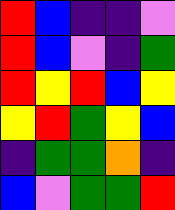[["red", "blue", "indigo", "indigo", "violet"], ["red", "blue", "violet", "indigo", "green"], ["red", "yellow", "red", "blue", "yellow"], ["yellow", "red", "green", "yellow", "blue"], ["indigo", "green", "green", "orange", "indigo"], ["blue", "violet", "green", "green", "red"]]